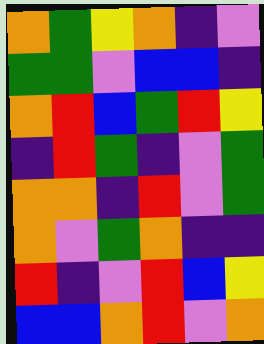[["orange", "green", "yellow", "orange", "indigo", "violet"], ["green", "green", "violet", "blue", "blue", "indigo"], ["orange", "red", "blue", "green", "red", "yellow"], ["indigo", "red", "green", "indigo", "violet", "green"], ["orange", "orange", "indigo", "red", "violet", "green"], ["orange", "violet", "green", "orange", "indigo", "indigo"], ["red", "indigo", "violet", "red", "blue", "yellow"], ["blue", "blue", "orange", "red", "violet", "orange"]]